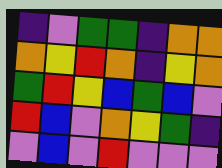[["indigo", "violet", "green", "green", "indigo", "orange", "orange"], ["orange", "yellow", "red", "orange", "indigo", "yellow", "orange"], ["green", "red", "yellow", "blue", "green", "blue", "violet"], ["red", "blue", "violet", "orange", "yellow", "green", "indigo"], ["violet", "blue", "violet", "red", "violet", "violet", "violet"]]